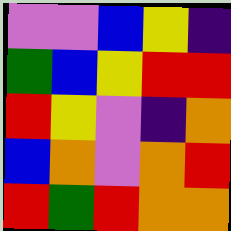[["violet", "violet", "blue", "yellow", "indigo"], ["green", "blue", "yellow", "red", "red"], ["red", "yellow", "violet", "indigo", "orange"], ["blue", "orange", "violet", "orange", "red"], ["red", "green", "red", "orange", "orange"]]